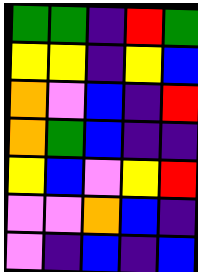[["green", "green", "indigo", "red", "green"], ["yellow", "yellow", "indigo", "yellow", "blue"], ["orange", "violet", "blue", "indigo", "red"], ["orange", "green", "blue", "indigo", "indigo"], ["yellow", "blue", "violet", "yellow", "red"], ["violet", "violet", "orange", "blue", "indigo"], ["violet", "indigo", "blue", "indigo", "blue"]]